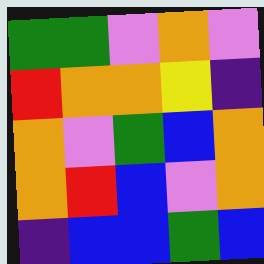[["green", "green", "violet", "orange", "violet"], ["red", "orange", "orange", "yellow", "indigo"], ["orange", "violet", "green", "blue", "orange"], ["orange", "red", "blue", "violet", "orange"], ["indigo", "blue", "blue", "green", "blue"]]